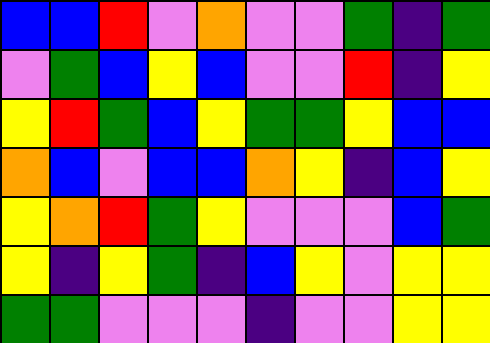[["blue", "blue", "red", "violet", "orange", "violet", "violet", "green", "indigo", "green"], ["violet", "green", "blue", "yellow", "blue", "violet", "violet", "red", "indigo", "yellow"], ["yellow", "red", "green", "blue", "yellow", "green", "green", "yellow", "blue", "blue"], ["orange", "blue", "violet", "blue", "blue", "orange", "yellow", "indigo", "blue", "yellow"], ["yellow", "orange", "red", "green", "yellow", "violet", "violet", "violet", "blue", "green"], ["yellow", "indigo", "yellow", "green", "indigo", "blue", "yellow", "violet", "yellow", "yellow"], ["green", "green", "violet", "violet", "violet", "indigo", "violet", "violet", "yellow", "yellow"]]